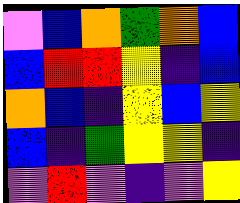[["violet", "blue", "orange", "green", "orange", "blue"], ["blue", "red", "red", "yellow", "indigo", "blue"], ["orange", "blue", "indigo", "yellow", "blue", "yellow"], ["blue", "indigo", "green", "yellow", "yellow", "indigo"], ["violet", "red", "violet", "indigo", "violet", "yellow"]]